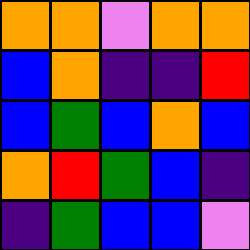[["orange", "orange", "violet", "orange", "orange"], ["blue", "orange", "indigo", "indigo", "red"], ["blue", "green", "blue", "orange", "blue"], ["orange", "red", "green", "blue", "indigo"], ["indigo", "green", "blue", "blue", "violet"]]